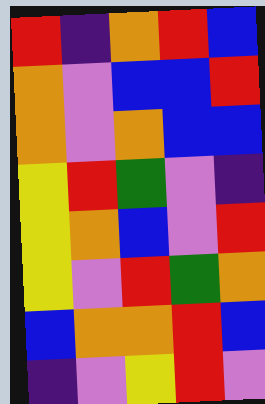[["red", "indigo", "orange", "red", "blue"], ["orange", "violet", "blue", "blue", "red"], ["orange", "violet", "orange", "blue", "blue"], ["yellow", "red", "green", "violet", "indigo"], ["yellow", "orange", "blue", "violet", "red"], ["yellow", "violet", "red", "green", "orange"], ["blue", "orange", "orange", "red", "blue"], ["indigo", "violet", "yellow", "red", "violet"]]